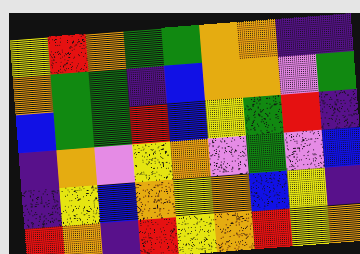[["yellow", "red", "orange", "green", "green", "orange", "orange", "indigo", "indigo"], ["orange", "green", "green", "indigo", "blue", "orange", "orange", "violet", "green"], ["blue", "green", "green", "red", "blue", "yellow", "green", "red", "indigo"], ["indigo", "orange", "violet", "yellow", "orange", "violet", "green", "violet", "blue"], ["indigo", "yellow", "blue", "orange", "yellow", "orange", "blue", "yellow", "indigo"], ["red", "orange", "indigo", "red", "yellow", "orange", "red", "yellow", "orange"]]